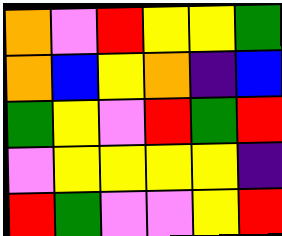[["orange", "violet", "red", "yellow", "yellow", "green"], ["orange", "blue", "yellow", "orange", "indigo", "blue"], ["green", "yellow", "violet", "red", "green", "red"], ["violet", "yellow", "yellow", "yellow", "yellow", "indigo"], ["red", "green", "violet", "violet", "yellow", "red"]]